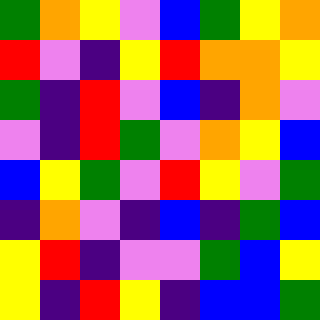[["green", "orange", "yellow", "violet", "blue", "green", "yellow", "orange"], ["red", "violet", "indigo", "yellow", "red", "orange", "orange", "yellow"], ["green", "indigo", "red", "violet", "blue", "indigo", "orange", "violet"], ["violet", "indigo", "red", "green", "violet", "orange", "yellow", "blue"], ["blue", "yellow", "green", "violet", "red", "yellow", "violet", "green"], ["indigo", "orange", "violet", "indigo", "blue", "indigo", "green", "blue"], ["yellow", "red", "indigo", "violet", "violet", "green", "blue", "yellow"], ["yellow", "indigo", "red", "yellow", "indigo", "blue", "blue", "green"]]